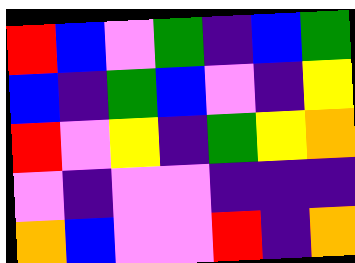[["red", "blue", "violet", "green", "indigo", "blue", "green"], ["blue", "indigo", "green", "blue", "violet", "indigo", "yellow"], ["red", "violet", "yellow", "indigo", "green", "yellow", "orange"], ["violet", "indigo", "violet", "violet", "indigo", "indigo", "indigo"], ["orange", "blue", "violet", "violet", "red", "indigo", "orange"]]